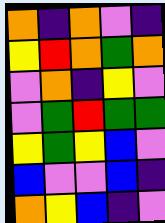[["orange", "indigo", "orange", "violet", "indigo"], ["yellow", "red", "orange", "green", "orange"], ["violet", "orange", "indigo", "yellow", "violet"], ["violet", "green", "red", "green", "green"], ["yellow", "green", "yellow", "blue", "violet"], ["blue", "violet", "violet", "blue", "indigo"], ["orange", "yellow", "blue", "indigo", "violet"]]